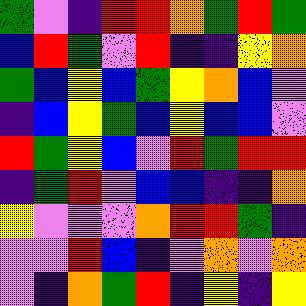[["green", "violet", "indigo", "red", "red", "orange", "green", "red", "green"], ["blue", "red", "green", "violet", "red", "indigo", "indigo", "yellow", "orange"], ["green", "blue", "yellow", "blue", "green", "yellow", "orange", "blue", "violet"], ["indigo", "blue", "yellow", "green", "blue", "yellow", "blue", "blue", "violet"], ["red", "green", "yellow", "blue", "violet", "red", "green", "red", "red"], ["indigo", "green", "red", "violet", "blue", "blue", "indigo", "indigo", "orange"], ["yellow", "violet", "violet", "violet", "orange", "red", "red", "green", "indigo"], ["violet", "violet", "red", "blue", "indigo", "violet", "orange", "violet", "orange"], ["violet", "indigo", "orange", "green", "red", "indigo", "yellow", "indigo", "yellow"]]